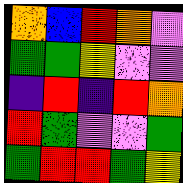[["orange", "blue", "red", "orange", "violet"], ["green", "green", "yellow", "violet", "violet"], ["indigo", "red", "indigo", "red", "orange"], ["red", "green", "violet", "violet", "green"], ["green", "red", "red", "green", "yellow"]]